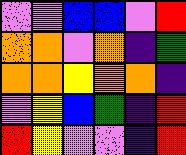[["violet", "violet", "blue", "blue", "violet", "red"], ["orange", "orange", "violet", "orange", "indigo", "green"], ["orange", "orange", "yellow", "orange", "orange", "indigo"], ["violet", "yellow", "blue", "green", "indigo", "red"], ["red", "yellow", "violet", "violet", "indigo", "red"]]